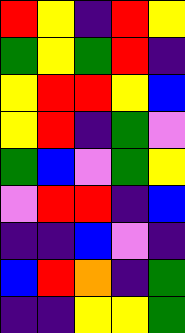[["red", "yellow", "indigo", "red", "yellow"], ["green", "yellow", "green", "red", "indigo"], ["yellow", "red", "red", "yellow", "blue"], ["yellow", "red", "indigo", "green", "violet"], ["green", "blue", "violet", "green", "yellow"], ["violet", "red", "red", "indigo", "blue"], ["indigo", "indigo", "blue", "violet", "indigo"], ["blue", "red", "orange", "indigo", "green"], ["indigo", "indigo", "yellow", "yellow", "green"]]